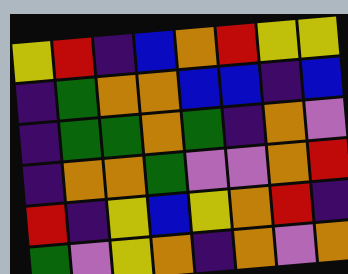[["yellow", "red", "indigo", "blue", "orange", "red", "yellow", "yellow"], ["indigo", "green", "orange", "orange", "blue", "blue", "indigo", "blue"], ["indigo", "green", "green", "orange", "green", "indigo", "orange", "violet"], ["indigo", "orange", "orange", "green", "violet", "violet", "orange", "red"], ["red", "indigo", "yellow", "blue", "yellow", "orange", "red", "indigo"], ["green", "violet", "yellow", "orange", "indigo", "orange", "violet", "orange"]]